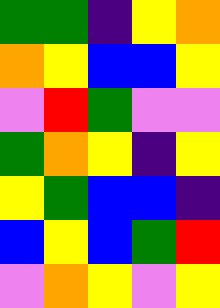[["green", "green", "indigo", "yellow", "orange"], ["orange", "yellow", "blue", "blue", "yellow"], ["violet", "red", "green", "violet", "violet"], ["green", "orange", "yellow", "indigo", "yellow"], ["yellow", "green", "blue", "blue", "indigo"], ["blue", "yellow", "blue", "green", "red"], ["violet", "orange", "yellow", "violet", "yellow"]]